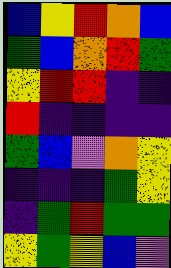[["blue", "yellow", "red", "orange", "blue"], ["green", "blue", "orange", "red", "green"], ["yellow", "red", "red", "indigo", "indigo"], ["red", "indigo", "indigo", "indigo", "indigo"], ["green", "blue", "violet", "orange", "yellow"], ["indigo", "indigo", "indigo", "green", "yellow"], ["indigo", "green", "red", "green", "green"], ["yellow", "green", "yellow", "blue", "violet"]]